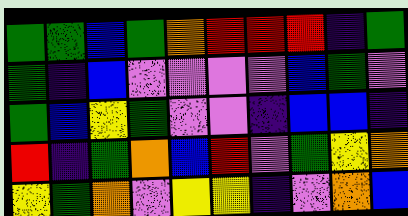[["green", "green", "blue", "green", "orange", "red", "red", "red", "indigo", "green"], ["green", "indigo", "blue", "violet", "violet", "violet", "violet", "blue", "green", "violet"], ["green", "blue", "yellow", "green", "violet", "violet", "indigo", "blue", "blue", "indigo"], ["red", "indigo", "green", "orange", "blue", "red", "violet", "green", "yellow", "orange"], ["yellow", "green", "orange", "violet", "yellow", "yellow", "indigo", "violet", "orange", "blue"]]